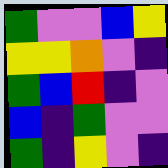[["green", "violet", "violet", "blue", "yellow"], ["yellow", "yellow", "orange", "violet", "indigo"], ["green", "blue", "red", "indigo", "violet"], ["blue", "indigo", "green", "violet", "violet"], ["green", "indigo", "yellow", "violet", "indigo"]]